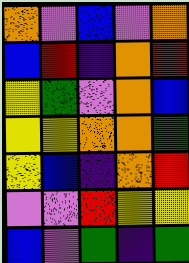[["orange", "violet", "blue", "violet", "orange"], ["blue", "red", "indigo", "orange", "red"], ["yellow", "green", "violet", "orange", "blue"], ["yellow", "yellow", "orange", "orange", "green"], ["yellow", "blue", "indigo", "orange", "red"], ["violet", "violet", "red", "yellow", "yellow"], ["blue", "violet", "green", "indigo", "green"]]